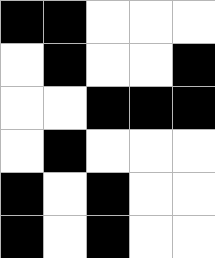[["black", "black", "white", "white", "white"], ["white", "black", "white", "white", "black"], ["white", "white", "black", "black", "black"], ["white", "black", "white", "white", "white"], ["black", "white", "black", "white", "white"], ["black", "white", "black", "white", "white"]]